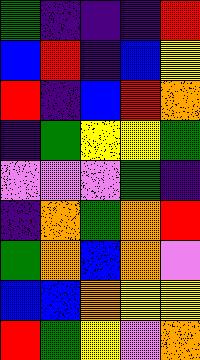[["green", "indigo", "indigo", "indigo", "red"], ["blue", "red", "indigo", "blue", "yellow"], ["red", "indigo", "blue", "red", "orange"], ["indigo", "green", "yellow", "yellow", "green"], ["violet", "violet", "violet", "green", "indigo"], ["indigo", "orange", "green", "orange", "red"], ["green", "orange", "blue", "orange", "violet"], ["blue", "blue", "orange", "yellow", "yellow"], ["red", "green", "yellow", "violet", "orange"]]